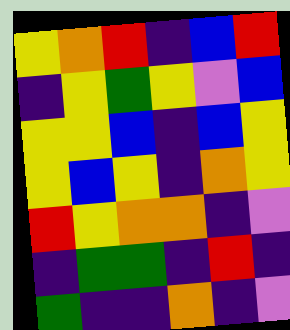[["yellow", "orange", "red", "indigo", "blue", "red"], ["indigo", "yellow", "green", "yellow", "violet", "blue"], ["yellow", "yellow", "blue", "indigo", "blue", "yellow"], ["yellow", "blue", "yellow", "indigo", "orange", "yellow"], ["red", "yellow", "orange", "orange", "indigo", "violet"], ["indigo", "green", "green", "indigo", "red", "indigo"], ["green", "indigo", "indigo", "orange", "indigo", "violet"]]